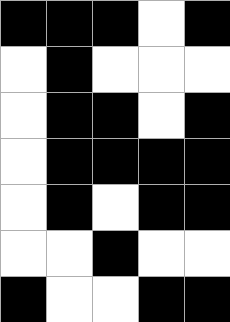[["black", "black", "black", "white", "black"], ["white", "black", "white", "white", "white"], ["white", "black", "black", "white", "black"], ["white", "black", "black", "black", "black"], ["white", "black", "white", "black", "black"], ["white", "white", "black", "white", "white"], ["black", "white", "white", "black", "black"]]